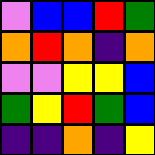[["violet", "blue", "blue", "red", "green"], ["orange", "red", "orange", "indigo", "orange"], ["violet", "violet", "yellow", "yellow", "blue"], ["green", "yellow", "red", "green", "blue"], ["indigo", "indigo", "orange", "indigo", "yellow"]]